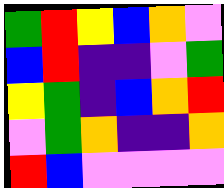[["green", "red", "yellow", "blue", "orange", "violet"], ["blue", "red", "indigo", "indigo", "violet", "green"], ["yellow", "green", "indigo", "blue", "orange", "red"], ["violet", "green", "orange", "indigo", "indigo", "orange"], ["red", "blue", "violet", "violet", "violet", "violet"]]